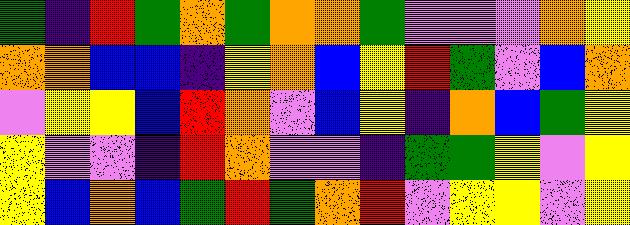[["green", "indigo", "red", "green", "orange", "green", "orange", "orange", "green", "violet", "violet", "violet", "orange", "yellow"], ["orange", "orange", "blue", "blue", "indigo", "yellow", "orange", "blue", "yellow", "red", "green", "violet", "blue", "orange"], ["violet", "yellow", "yellow", "blue", "red", "orange", "violet", "blue", "yellow", "indigo", "orange", "blue", "green", "yellow"], ["yellow", "violet", "violet", "indigo", "red", "orange", "violet", "violet", "indigo", "green", "green", "yellow", "violet", "yellow"], ["yellow", "blue", "orange", "blue", "green", "red", "green", "orange", "red", "violet", "yellow", "yellow", "violet", "yellow"]]